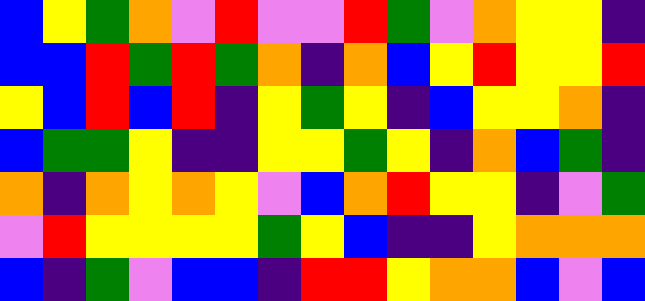[["blue", "yellow", "green", "orange", "violet", "red", "violet", "violet", "red", "green", "violet", "orange", "yellow", "yellow", "indigo"], ["blue", "blue", "red", "green", "red", "green", "orange", "indigo", "orange", "blue", "yellow", "red", "yellow", "yellow", "red"], ["yellow", "blue", "red", "blue", "red", "indigo", "yellow", "green", "yellow", "indigo", "blue", "yellow", "yellow", "orange", "indigo"], ["blue", "green", "green", "yellow", "indigo", "indigo", "yellow", "yellow", "green", "yellow", "indigo", "orange", "blue", "green", "indigo"], ["orange", "indigo", "orange", "yellow", "orange", "yellow", "violet", "blue", "orange", "red", "yellow", "yellow", "indigo", "violet", "green"], ["violet", "red", "yellow", "yellow", "yellow", "yellow", "green", "yellow", "blue", "indigo", "indigo", "yellow", "orange", "orange", "orange"], ["blue", "indigo", "green", "violet", "blue", "blue", "indigo", "red", "red", "yellow", "orange", "orange", "blue", "violet", "blue"]]